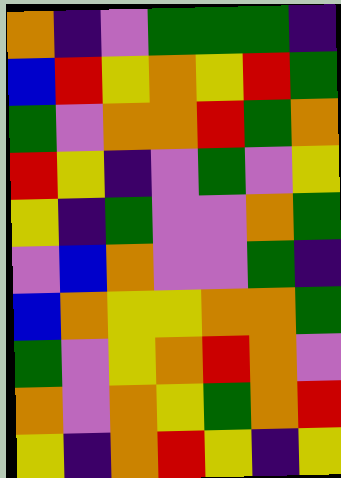[["orange", "indigo", "violet", "green", "green", "green", "indigo"], ["blue", "red", "yellow", "orange", "yellow", "red", "green"], ["green", "violet", "orange", "orange", "red", "green", "orange"], ["red", "yellow", "indigo", "violet", "green", "violet", "yellow"], ["yellow", "indigo", "green", "violet", "violet", "orange", "green"], ["violet", "blue", "orange", "violet", "violet", "green", "indigo"], ["blue", "orange", "yellow", "yellow", "orange", "orange", "green"], ["green", "violet", "yellow", "orange", "red", "orange", "violet"], ["orange", "violet", "orange", "yellow", "green", "orange", "red"], ["yellow", "indigo", "orange", "red", "yellow", "indigo", "yellow"]]